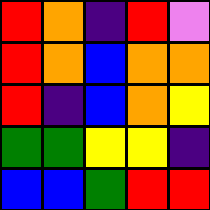[["red", "orange", "indigo", "red", "violet"], ["red", "orange", "blue", "orange", "orange"], ["red", "indigo", "blue", "orange", "yellow"], ["green", "green", "yellow", "yellow", "indigo"], ["blue", "blue", "green", "red", "red"]]